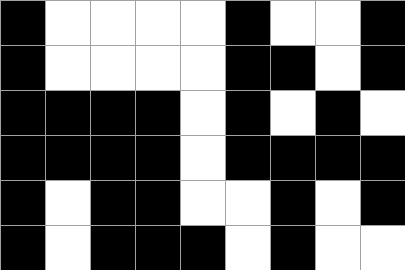[["black", "white", "white", "white", "white", "black", "white", "white", "black"], ["black", "white", "white", "white", "white", "black", "black", "white", "black"], ["black", "black", "black", "black", "white", "black", "white", "black", "white"], ["black", "black", "black", "black", "white", "black", "black", "black", "black"], ["black", "white", "black", "black", "white", "white", "black", "white", "black"], ["black", "white", "black", "black", "black", "white", "black", "white", "white"]]